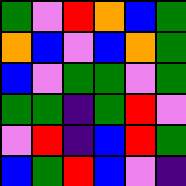[["green", "violet", "red", "orange", "blue", "green"], ["orange", "blue", "violet", "blue", "orange", "green"], ["blue", "violet", "green", "green", "violet", "green"], ["green", "green", "indigo", "green", "red", "violet"], ["violet", "red", "indigo", "blue", "red", "green"], ["blue", "green", "red", "blue", "violet", "indigo"]]